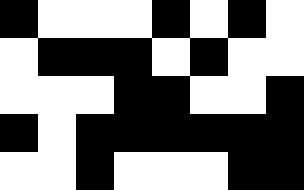[["black", "white", "white", "white", "black", "white", "black", "white"], ["white", "black", "black", "black", "white", "black", "white", "white"], ["white", "white", "white", "black", "black", "white", "white", "black"], ["black", "white", "black", "black", "black", "black", "black", "black"], ["white", "white", "black", "white", "white", "white", "black", "black"]]